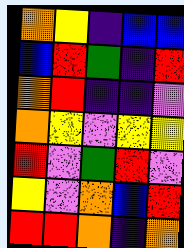[["orange", "yellow", "indigo", "blue", "blue"], ["blue", "red", "green", "indigo", "red"], ["orange", "red", "indigo", "indigo", "violet"], ["orange", "yellow", "violet", "yellow", "yellow"], ["red", "violet", "green", "red", "violet"], ["yellow", "violet", "orange", "blue", "red"], ["red", "red", "orange", "indigo", "orange"]]